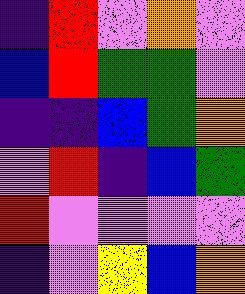[["indigo", "red", "violet", "orange", "violet"], ["blue", "red", "green", "green", "violet"], ["indigo", "indigo", "blue", "green", "orange"], ["violet", "red", "indigo", "blue", "green"], ["red", "violet", "violet", "violet", "violet"], ["indigo", "violet", "yellow", "blue", "orange"]]